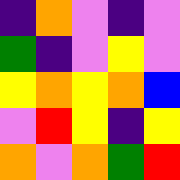[["indigo", "orange", "violet", "indigo", "violet"], ["green", "indigo", "violet", "yellow", "violet"], ["yellow", "orange", "yellow", "orange", "blue"], ["violet", "red", "yellow", "indigo", "yellow"], ["orange", "violet", "orange", "green", "red"]]